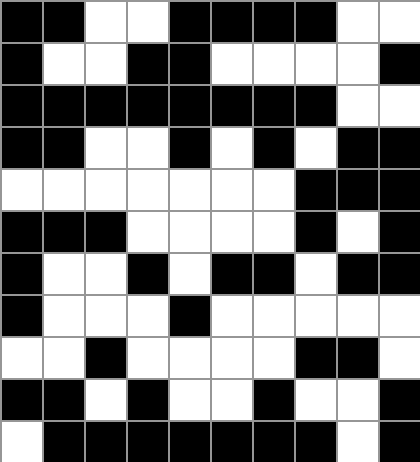[["black", "black", "white", "white", "black", "black", "black", "black", "white", "white"], ["black", "white", "white", "black", "black", "white", "white", "white", "white", "black"], ["black", "black", "black", "black", "black", "black", "black", "black", "white", "white"], ["black", "black", "white", "white", "black", "white", "black", "white", "black", "black"], ["white", "white", "white", "white", "white", "white", "white", "black", "black", "black"], ["black", "black", "black", "white", "white", "white", "white", "black", "white", "black"], ["black", "white", "white", "black", "white", "black", "black", "white", "black", "black"], ["black", "white", "white", "white", "black", "white", "white", "white", "white", "white"], ["white", "white", "black", "white", "white", "white", "white", "black", "black", "white"], ["black", "black", "white", "black", "white", "white", "black", "white", "white", "black"], ["white", "black", "black", "black", "black", "black", "black", "black", "white", "black"]]